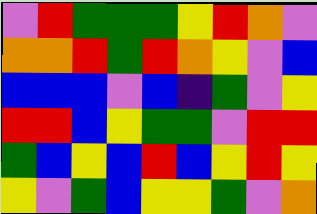[["violet", "red", "green", "green", "green", "yellow", "red", "orange", "violet"], ["orange", "orange", "red", "green", "red", "orange", "yellow", "violet", "blue"], ["blue", "blue", "blue", "violet", "blue", "indigo", "green", "violet", "yellow"], ["red", "red", "blue", "yellow", "green", "green", "violet", "red", "red"], ["green", "blue", "yellow", "blue", "red", "blue", "yellow", "red", "yellow"], ["yellow", "violet", "green", "blue", "yellow", "yellow", "green", "violet", "orange"]]